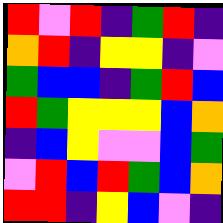[["red", "violet", "red", "indigo", "green", "red", "indigo"], ["orange", "red", "indigo", "yellow", "yellow", "indigo", "violet"], ["green", "blue", "blue", "indigo", "green", "red", "blue"], ["red", "green", "yellow", "yellow", "yellow", "blue", "orange"], ["indigo", "blue", "yellow", "violet", "violet", "blue", "green"], ["violet", "red", "blue", "red", "green", "blue", "orange"], ["red", "red", "indigo", "yellow", "blue", "violet", "indigo"]]